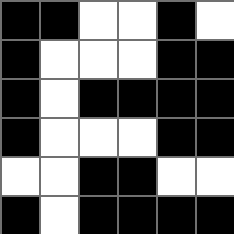[["black", "black", "white", "white", "black", "white"], ["black", "white", "white", "white", "black", "black"], ["black", "white", "black", "black", "black", "black"], ["black", "white", "white", "white", "black", "black"], ["white", "white", "black", "black", "white", "white"], ["black", "white", "black", "black", "black", "black"]]